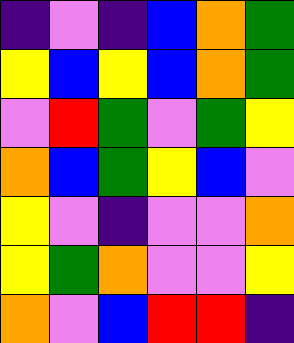[["indigo", "violet", "indigo", "blue", "orange", "green"], ["yellow", "blue", "yellow", "blue", "orange", "green"], ["violet", "red", "green", "violet", "green", "yellow"], ["orange", "blue", "green", "yellow", "blue", "violet"], ["yellow", "violet", "indigo", "violet", "violet", "orange"], ["yellow", "green", "orange", "violet", "violet", "yellow"], ["orange", "violet", "blue", "red", "red", "indigo"]]